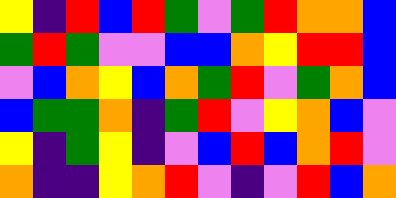[["yellow", "indigo", "red", "blue", "red", "green", "violet", "green", "red", "orange", "orange", "blue"], ["green", "red", "green", "violet", "violet", "blue", "blue", "orange", "yellow", "red", "red", "blue"], ["violet", "blue", "orange", "yellow", "blue", "orange", "green", "red", "violet", "green", "orange", "blue"], ["blue", "green", "green", "orange", "indigo", "green", "red", "violet", "yellow", "orange", "blue", "violet"], ["yellow", "indigo", "green", "yellow", "indigo", "violet", "blue", "red", "blue", "orange", "red", "violet"], ["orange", "indigo", "indigo", "yellow", "orange", "red", "violet", "indigo", "violet", "red", "blue", "orange"]]